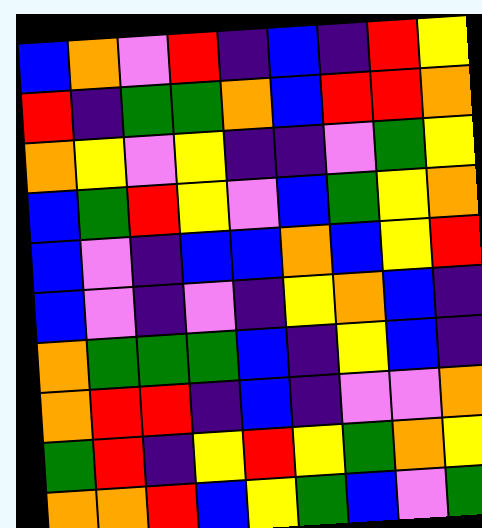[["blue", "orange", "violet", "red", "indigo", "blue", "indigo", "red", "yellow"], ["red", "indigo", "green", "green", "orange", "blue", "red", "red", "orange"], ["orange", "yellow", "violet", "yellow", "indigo", "indigo", "violet", "green", "yellow"], ["blue", "green", "red", "yellow", "violet", "blue", "green", "yellow", "orange"], ["blue", "violet", "indigo", "blue", "blue", "orange", "blue", "yellow", "red"], ["blue", "violet", "indigo", "violet", "indigo", "yellow", "orange", "blue", "indigo"], ["orange", "green", "green", "green", "blue", "indigo", "yellow", "blue", "indigo"], ["orange", "red", "red", "indigo", "blue", "indigo", "violet", "violet", "orange"], ["green", "red", "indigo", "yellow", "red", "yellow", "green", "orange", "yellow"], ["orange", "orange", "red", "blue", "yellow", "green", "blue", "violet", "green"]]